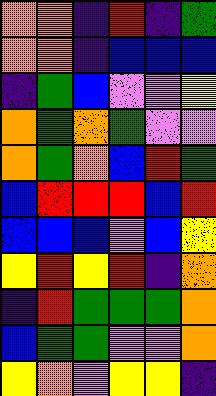[["orange", "orange", "indigo", "red", "indigo", "green"], ["orange", "orange", "indigo", "blue", "blue", "blue"], ["indigo", "green", "blue", "violet", "violet", "yellow"], ["orange", "green", "orange", "green", "violet", "violet"], ["orange", "green", "orange", "blue", "red", "green"], ["blue", "red", "red", "red", "blue", "red"], ["blue", "blue", "blue", "violet", "blue", "yellow"], ["yellow", "red", "yellow", "red", "indigo", "orange"], ["indigo", "red", "green", "green", "green", "orange"], ["blue", "green", "green", "violet", "violet", "orange"], ["yellow", "orange", "violet", "yellow", "yellow", "indigo"]]